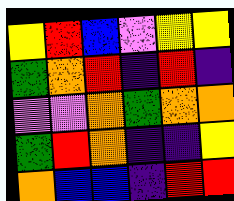[["yellow", "red", "blue", "violet", "yellow", "yellow"], ["green", "orange", "red", "indigo", "red", "indigo"], ["violet", "violet", "orange", "green", "orange", "orange"], ["green", "red", "orange", "indigo", "indigo", "yellow"], ["orange", "blue", "blue", "indigo", "red", "red"]]